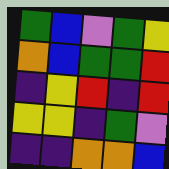[["green", "blue", "violet", "green", "yellow"], ["orange", "blue", "green", "green", "red"], ["indigo", "yellow", "red", "indigo", "red"], ["yellow", "yellow", "indigo", "green", "violet"], ["indigo", "indigo", "orange", "orange", "blue"]]